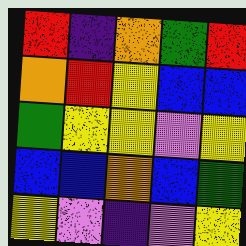[["red", "indigo", "orange", "green", "red"], ["orange", "red", "yellow", "blue", "blue"], ["green", "yellow", "yellow", "violet", "yellow"], ["blue", "blue", "orange", "blue", "green"], ["yellow", "violet", "indigo", "violet", "yellow"]]